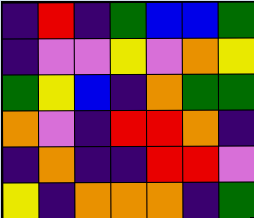[["indigo", "red", "indigo", "green", "blue", "blue", "green"], ["indigo", "violet", "violet", "yellow", "violet", "orange", "yellow"], ["green", "yellow", "blue", "indigo", "orange", "green", "green"], ["orange", "violet", "indigo", "red", "red", "orange", "indigo"], ["indigo", "orange", "indigo", "indigo", "red", "red", "violet"], ["yellow", "indigo", "orange", "orange", "orange", "indigo", "green"]]